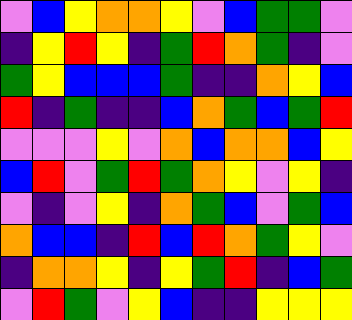[["violet", "blue", "yellow", "orange", "orange", "yellow", "violet", "blue", "green", "green", "violet"], ["indigo", "yellow", "red", "yellow", "indigo", "green", "red", "orange", "green", "indigo", "violet"], ["green", "yellow", "blue", "blue", "blue", "green", "indigo", "indigo", "orange", "yellow", "blue"], ["red", "indigo", "green", "indigo", "indigo", "blue", "orange", "green", "blue", "green", "red"], ["violet", "violet", "violet", "yellow", "violet", "orange", "blue", "orange", "orange", "blue", "yellow"], ["blue", "red", "violet", "green", "red", "green", "orange", "yellow", "violet", "yellow", "indigo"], ["violet", "indigo", "violet", "yellow", "indigo", "orange", "green", "blue", "violet", "green", "blue"], ["orange", "blue", "blue", "indigo", "red", "blue", "red", "orange", "green", "yellow", "violet"], ["indigo", "orange", "orange", "yellow", "indigo", "yellow", "green", "red", "indigo", "blue", "green"], ["violet", "red", "green", "violet", "yellow", "blue", "indigo", "indigo", "yellow", "yellow", "yellow"]]